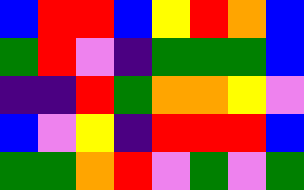[["blue", "red", "red", "blue", "yellow", "red", "orange", "blue"], ["green", "red", "violet", "indigo", "green", "green", "green", "blue"], ["indigo", "indigo", "red", "green", "orange", "orange", "yellow", "violet"], ["blue", "violet", "yellow", "indigo", "red", "red", "red", "blue"], ["green", "green", "orange", "red", "violet", "green", "violet", "green"]]